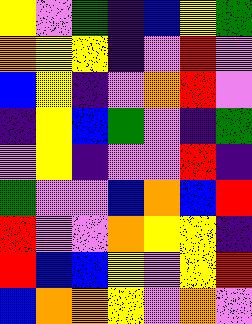[["yellow", "violet", "green", "indigo", "blue", "yellow", "green"], ["orange", "yellow", "yellow", "indigo", "violet", "red", "violet"], ["blue", "yellow", "indigo", "violet", "orange", "red", "violet"], ["indigo", "yellow", "blue", "green", "violet", "indigo", "green"], ["violet", "yellow", "indigo", "violet", "violet", "red", "indigo"], ["green", "violet", "violet", "blue", "orange", "blue", "red"], ["red", "violet", "violet", "orange", "yellow", "yellow", "indigo"], ["red", "blue", "blue", "yellow", "violet", "yellow", "red"], ["blue", "orange", "orange", "yellow", "violet", "orange", "violet"]]